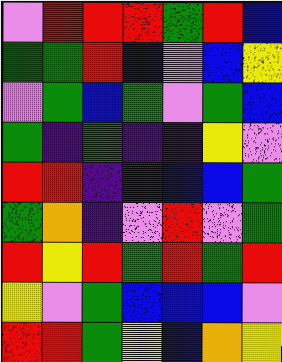[["violet", "red", "red", "red", "green", "red", "blue"], ["green", "green", "red", "blue", "violet", "blue", "yellow"], ["violet", "green", "blue", "green", "violet", "green", "blue"], ["green", "indigo", "green", "indigo", "indigo", "yellow", "violet"], ["red", "red", "indigo", "indigo", "blue", "blue", "green"], ["green", "orange", "indigo", "violet", "red", "violet", "green"], ["red", "yellow", "red", "green", "red", "green", "red"], ["yellow", "violet", "green", "blue", "blue", "blue", "violet"], ["red", "red", "green", "yellow", "blue", "orange", "yellow"]]